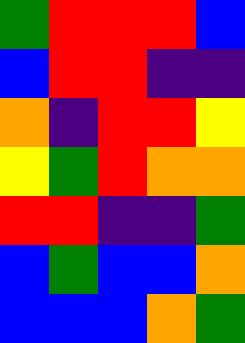[["green", "red", "red", "red", "blue"], ["blue", "red", "red", "indigo", "indigo"], ["orange", "indigo", "red", "red", "yellow"], ["yellow", "green", "red", "orange", "orange"], ["red", "red", "indigo", "indigo", "green"], ["blue", "green", "blue", "blue", "orange"], ["blue", "blue", "blue", "orange", "green"]]